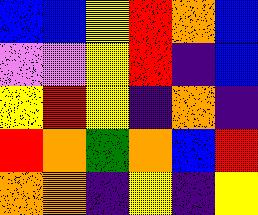[["blue", "blue", "yellow", "red", "orange", "blue"], ["violet", "violet", "yellow", "red", "indigo", "blue"], ["yellow", "red", "yellow", "indigo", "orange", "indigo"], ["red", "orange", "green", "orange", "blue", "red"], ["orange", "orange", "indigo", "yellow", "indigo", "yellow"]]